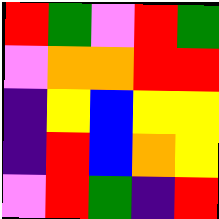[["red", "green", "violet", "red", "green"], ["violet", "orange", "orange", "red", "red"], ["indigo", "yellow", "blue", "yellow", "yellow"], ["indigo", "red", "blue", "orange", "yellow"], ["violet", "red", "green", "indigo", "red"]]